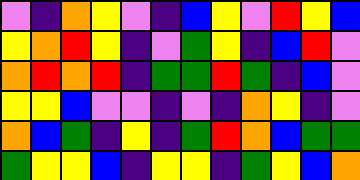[["violet", "indigo", "orange", "yellow", "violet", "indigo", "blue", "yellow", "violet", "red", "yellow", "blue"], ["yellow", "orange", "red", "yellow", "indigo", "violet", "green", "yellow", "indigo", "blue", "red", "violet"], ["orange", "red", "orange", "red", "indigo", "green", "green", "red", "green", "indigo", "blue", "violet"], ["yellow", "yellow", "blue", "violet", "violet", "indigo", "violet", "indigo", "orange", "yellow", "indigo", "violet"], ["orange", "blue", "green", "indigo", "yellow", "indigo", "green", "red", "orange", "blue", "green", "green"], ["green", "yellow", "yellow", "blue", "indigo", "yellow", "yellow", "indigo", "green", "yellow", "blue", "orange"]]